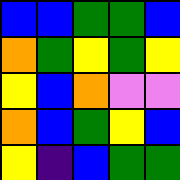[["blue", "blue", "green", "green", "blue"], ["orange", "green", "yellow", "green", "yellow"], ["yellow", "blue", "orange", "violet", "violet"], ["orange", "blue", "green", "yellow", "blue"], ["yellow", "indigo", "blue", "green", "green"]]